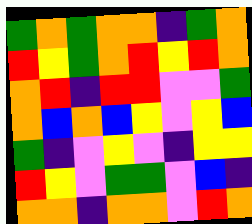[["green", "orange", "green", "orange", "orange", "indigo", "green", "orange"], ["red", "yellow", "green", "orange", "red", "yellow", "red", "orange"], ["orange", "red", "indigo", "red", "red", "violet", "violet", "green"], ["orange", "blue", "orange", "blue", "yellow", "violet", "yellow", "blue"], ["green", "indigo", "violet", "yellow", "violet", "indigo", "yellow", "yellow"], ["red", "yellow", "violet", "green", "green", "violet", "blue", "indigo"], ["orange", "orange", "indigo", "orange", "orange", "violet", "red", "orange"]]